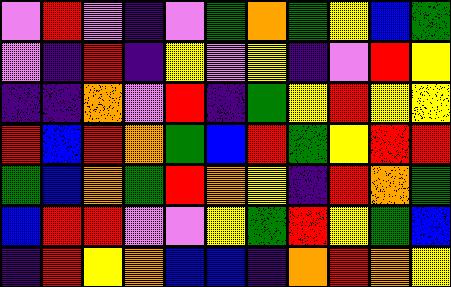[["violet", "red", "violet", "indigo", "violet", "green", "orange", "green", "yellow", "blue", "green"], ["violet", "indigo", "red", "indigo", "yellow", "violet", "yellow", "indigo", "violet", "red", "yellow"], ["indigo", "indigo", "orange", "violet", "red", "indigo", "green", "yellow", "red", "yellow", "yellow"], ["red", "blue", "red", "orange", "green", "blue", "red", "green", "yellow", "red", "red"], ["green", "blue", "orange", "green", "red", "orange", "yellow", "indigo", "red", "orange", "green"], ["blue", "red", "red", "violet", "violet", "yellow", "green", "red", "yellow", "green", "blue"], ["indigo", "red", "yellow", "orange", "blue", "blue", "indigo", "orange", "red", "orange", "yellow"]]